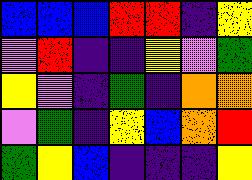[["blue", "blue", "blue", "red", "red", "indigo", "yellow"], ["violet", "red", "indigo", "indigo", "yellow", "violet", "green"], ["yellow", "violet", "indigo", "green", "indigo", "orange", "orange"], ["violet", "green", "indigo", "yellow", "blue", "orange", "red"], ["green", "yellow", "blue", "indigo", "indigo", "indigo", "yellow"]]